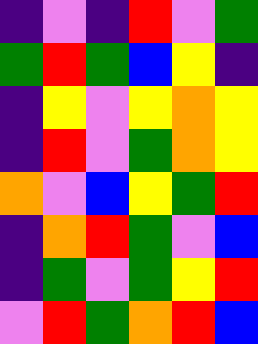[["indigo", "violet", "indigo", "red", "violet", "green"], ["green", "red", "green", "blue", "yellow", "indigo"], ["indigo", "yellow", "violet", "yellow", "orange", "yellow"], ["indigo", "red", "violet", "green", "orange", "yellow"], ["orange", "violet", "blue", "yellow", "green", "red"], ["indigo", "orange", "red", "green", "violet", "blue"], ["indigo", "green", "violet", "green", "yellow", "red"], ["violet", "red", "green", "orange", "red", "blue"]]